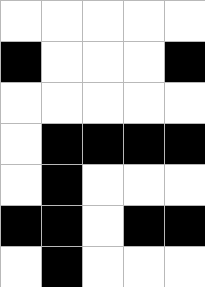[["white", "white", "white", "white", "white"], ["black", "white", "white", "white", "black"], ["white", "white", "white", "white", "white"], ["white", "black", "black", "black", "black"], ["white", "black", "white", "white", "white"], ["black", "black", "white", "black", "black"], ["white", "black", "white", "white", "white"]]